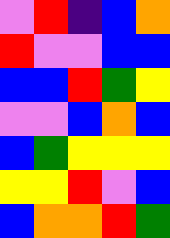[["violet", "red", "indigo", "blue", "orange"], ["red", "violet", "violet", "blue", "blue"], ["blue", "blue", "red", "green", "yellow"], ["violet", "violet", "blue", "orange", "blue"], ["blue", "green", "yellow", "yellow", "yellow"], ["yellow", "yellow", "red", "violet", "blue"], ["blue", "orange", "orange", "red", "green"]]